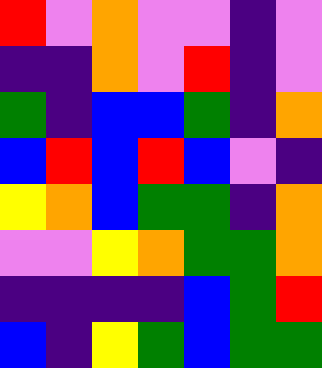[["red", "violet", "orange", "violet", "violet", "indigo", "violet"], ["indigo", "indigo", "orange", "violet", "red", "indigo", "violet"], ["green", "indigo", "blue", "blue", "green", "indigo", "orange"], ["blue", "red", "blue", "red", "blue", "violet", "indigo"], ["yellow", "orange", "blue", "green", "green", "indigo", "orange"], ["violet", "violet", "yellow", "orange", "green", "green", "orange"], ["indigo", "indigo", "indigo", "indigo", "blue", "green", "red"], ["blue", "indigo", "yellow", "green", "blue", "green", "green"]]